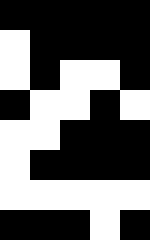[["black", "black", "black", "black", "black"], ["white", "black", "black", "black", "black"], ["white", "black", "white", "white", "black"], ["black", "white", "white", "black", "white"], ["white", "white", "black", "black", "black"], ["white", "black", "black", "black", "black"], ["white", "white", "white", "white", "white"], ["black", "black", "black", "white", "black"]]